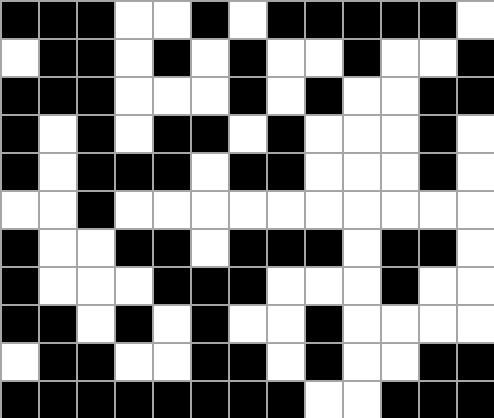[["black", "black", "black", "white", "white", "black", "white", "black", "black", "black", "black", "black", "white"], ["white", "black", "black", "white", "black", "white", "black", "white", "white", "black", "white", "white", "black"], ["black", "black", "black", "white", "white", "white", "black", "white", "black", "white", "white", "black", "black"], ["black", "white", "black", "white", "black", "black", "white", "black", "white", "white", "white", "black", "white"], ["black", "white", "black", "black", "black", "white", "black", "black", "white", "white", "white", "black", "white"], ["white", "white", "black", "white", "white", "white", "white", "white", "white", "white", "white", "white", "white"], ["black", "white", "white", "black", "black", "white", "black", "black", "black", "white", "black", "black", "white"], ["black", "white", "white", "white", "black", "black", "black", "white", "white", "white", "black", "white", "white"], ["black", "black", "white", "black", "white", "black", "white", "white", "black", "white", "white", "white", "white"], ["white", "black", "black", "white", "white", "black", "black", "white", "black", "white", "white", "black", "black"], ["black", "black", "black", "black", "black", "black", "black", "black", "white", "white", "black", "black", "black"]]